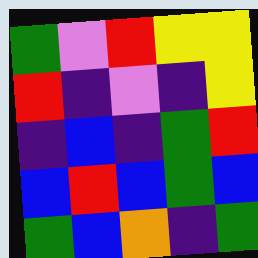[["green", "violet", "red", "yellow", "yellow"], ["red", "indigo", "violet", "indigo", "yellow"], ["indigo", "blue", "indigo", "green", "red"], ["blue", "red", "blue", "green", "blue"], ["green", "blue", "orange", "indigo", "green"]]